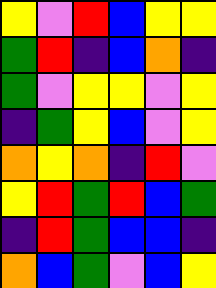[["yellow", "violet", "red", "blue", "yellow", "yellow"], ["green", "red", "indigo", "blue", "orange", "indigo"], ["green", "violet", "yellow", "yellow", "violet", "yellow"], ["indigo", "green", "yellow", "blue", "violet", "yellow"], ["orange", "yellow", "orange", "indigo", "red", "violet"], ["yellow", "red", "green", "red", "blue", "green"], ["indigo", "red", "green", "blue", "blue", "indigo"], ["orange", "blue", "green", "violet", "blue", "yellow"]]